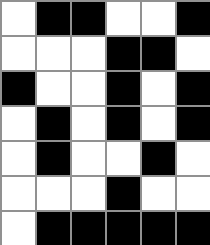[["white", "black", "black", "white", "white", "black"], ["white", "white", "white", "black", "black", "white"], ["black", "white", "white", "black", "white", "black"], ["white", "black", "white", "black", "white", "black"], ["white", "black", "white", "white", "black", "white"], ["white", "white", "white", "black", "white", "white"], ["white", "black", "black", "black", "black", "black"]]